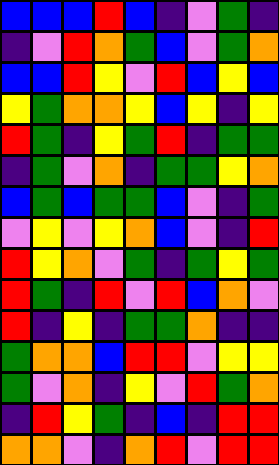[["blue", "blue", "blue", "red", "blue", "indigo", "violet", "green", "indigo"], ["indigo", "violet", "red", "orange", "green", "blue", "violet", "green", "orange"], ["blue", "blue", "red", "yellow", "violet", "red", "blue", "yellow", "blue"], ["yellow", "green", "orange", "orange", "yellow", "blue", "yellow", "indigo", "yellow"], ["red", "green", "indigo", "yellow", "green", "red", "indigo", "green", "green"], ["indigo", "green", "violet", "orange", "indigo", "green", "green", "yellow", "orange"], ["blue", "green", "blue", "green", "green", "blue", "violet", "indigo", "green"], ["violet", "yellow", "violet", "yellow", "orange", "blue", "violet", "indigo", "red"], ["red", "yellow", "orange", "violet", "green", "indigo", "green", "yellow", "green"], ["red", "green", "indigo", "red", "violet", "red", "blue", "orange", "violet"], ["red", "indigo", "yellow", "indigo", "green", "green", "orange", "indigo", "indigo"], ["green", "orange", "orange", "blue", "red", "red", "violet", "yellow", "yellow"], ["green", "violet", "orange", "indigo", "yellow", "violet", "red", "green", "orange"], ["indigo", "red", "yellow", "green", "indigo", "blue", "indigo", "red", "red"], ["orange", "orange", "violet", "indigo", "orange", "red", "violet", "red", "red"]]